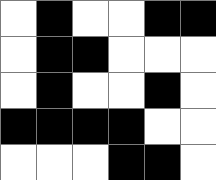[["white", "black", "white", "white", "black", "black"], ["white", "black", "black", "white", "white", "white"], ["white", "black", "white", "white", "black", "white"], ["black", "black", "black", "black", "white", "white"], ["white", "white", "white", "black", "black", "white"]]